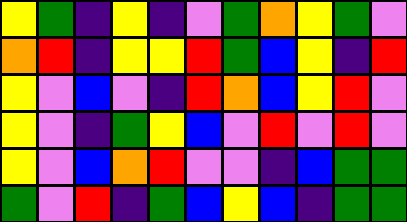[["yellow", "green", "indigo", "yellow", "indigo", "violet", "green", "orange", "yellow", "green", "violet"], ["orange", "red", "indigo", "yellow", "yellow", "red", "green", "blue", "yellow", "indigo", "red"], ["yellow", "violet", "blue", "violet", "indigo", "red", "orange", "blue", "yellow", "red", "violet"], ["yellow", "violet", "indigo", "green", "yellow", "blue", "violet", "red", "violet", "red", "violet"], ["yellow", "violet", "blue", "orange", "red", "violet", "violet", "indigo", "blue", "green", "green"], ["green", "violet", "red", "indigo", "green", "blue", "yellow", "blue", "indigo", "green", "green"]]